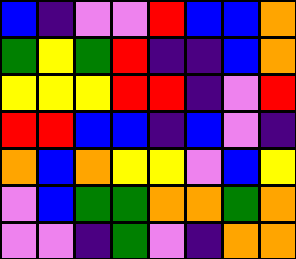[["blue", "indigo", "violet", "violet", "red", "blue", "blue", "orange"], ["green", "yellow", "green", "red", "indigo", "indigo", "blue", "orange"], ["yellow", "yellow", "yellow", "red", "red", "indigo", "violet", "red"], ["red", "red", "blue", "blue", "indigo", "blue", "violet", "indigo"], ["orange", "blue", "orange", "yellow", "yellow", "violet", "blue", "yellow"], ["violet", "blue", "green", "green", "orange", "orange", "green", "orange"], ["violet", "violet", "indigo", "green", "violet", "indigo", "orange", "orange"]]